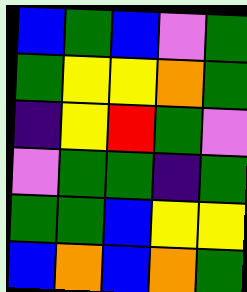[["blue", "green", "blue", "violet", "green"], ["green", "yellow", "yellow", "orange", "green"], ["indigo", "yellow", "red", "green", "violet"], ["violet", "green", "green", "indigo", "green"], ["green", "green", "blue", "yellow", "yellow"], ["blue", "orange", "blue", "orange", "green"]]